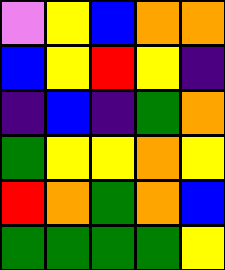[["violet", "yellow", "blue", "orange", "orange"], ["blue", "yellow", "red", "yellow", "indigo"], ["indigo", "blue", "indigo", "green", "orange"], ["green", "yellow", "yellow", "orange", "yellow"], ["red", "orange", "green", "orange", "blue"], ["green", "green", "green", "green", "yellow"]]